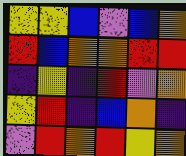[["yellow", "yellow", "blue", "violet", "blue", "orange"], ["red", "blue", "orange", "orange", "red", "red"], ["indigo", "yellow", "indigo", "red", "violet", "orange"], ["yellow", "red", "indigo", "blue", "orange", "indigo"], ["violet", "red", "orange", "red", "yellow", "orange"]]